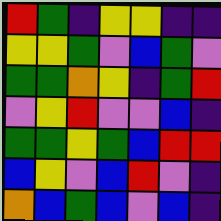[["red", "green", "indigo", "yellow", "yellow", "indigo", "indigo"], ["yellow", "yellow", "green", "violet", "blue", "green", "violet"], ["green", "green", "orange", "yellow", "indigo", "green", "red"], ["violet", "yellow", "red", "violet", "violet", "blue", "indigo"], ["green", "green", "yellow", "green", "blue", "red", "red"], ["blue", "yellow", "violet", "blue", "red", "violet", "indigo"], ["orange", "blue", "green", "blue", "violet", "blue", "indigo"]]